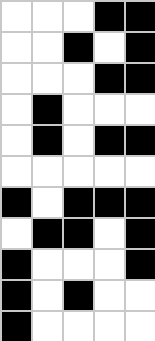[["white", "white", "white", "black", "black"], ["white", "white", "black", "white", "black"], ["white", "white", "white", "black", "black"], ["white", "black", "white", "white", "white"], ["white", "black", "white", "black", "black"], ["white", "white", "white", "white", "white"], ["black", "white", "black", "black", "black"], ["white", "black", "black", "white", "black"], ["black", "white", "white", "white", "black"], ["black", "white", "black", "white", "white"], ["black", "white", "white", "white", "white"]]